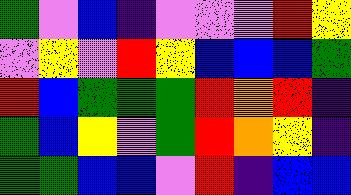[["green", "violet", "blue", "indigo", "violet", "violet", "violet", "red", "yellow"], ["violet", "yellow", "violet", "red", "yellow", "blue", "blue", "blue", "green"], ["red", "blue", "green", "green", "green", "red", "orange", "red", "indigo"], ["green", "blue", "yellow", "violet", "green", "red", "orange", "yellow", "indigo"], ["green", "green", "blue", "blue", "violet", "red", "indigo", "blue", "blue"]]